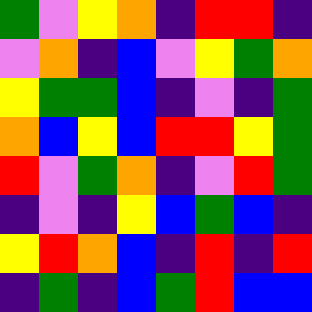[["green", "violet", "yellow", "orange", "indigo", "red", "red", "indigo"], ["violet", "orange", "indigo", "blue", "violet", "yellow", "green", "orange"], ["yellow", "green", "green", "blue", "indigo", "violet", "indigo", "green"], ["orange", "blue", "yellow", "blue", "red", "red", "yellow", "green"], ["red", "violet", "green", "orange", "indigo", "violet", "red", "green"], ["indigo", "violet", "indigo", "yellow", "blue", "green", "blue", "indigo"], ["yellow", "red", "orange", "blue", "indigo", "red", "indigo", "red"], ["indigo", "green", "indigo", "blue", "green", "red", "blue", "blue"]]